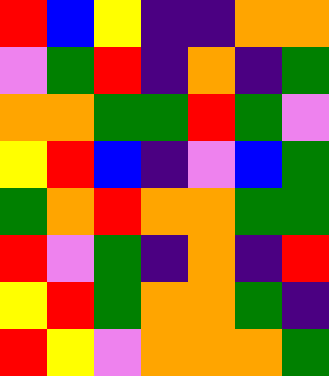[["red", "blue", "yellow", "indigo", "indigo", "orange", "orange"], ["violet", "green", "red", "indigo", "orange", "indigo", "green"], ["orange", "orange", "green", "green", "red", "green", "violet"], ["yellow", "red", "blue", "indigo", "violet", "blue", "green"], ["green", "orange", "red", "orange", "orange", "green", "green"], ["red", "violet", "green", "indigo", "orange", "indigo", "red"], ["yellow", "red", "green", "orange", "orange", "green", "indigo"], ["red", "yellow", "violet", "orange", "orange", "orange", "green"]]